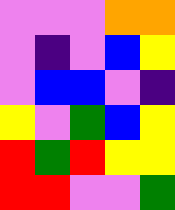[["violet", "violet", "violet", "orange", "orange"], ["violet", "indigo", "violet", "blue", "yellow"], ["violet", "blue", "blue", "violet", "indigo"], ["yellow", "violet", "green", "blue", "yellow"], ["red", "green", "red", "yellow", "yellow"], ["red", "red", "violet", "violet", "green"]]